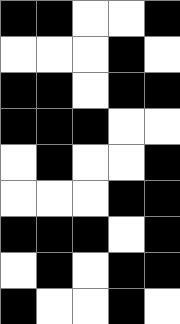[["black", "black", "white", "white", "black"], ["white", "white", "white", "black", "white"], ["black", "black", "white", "black", "black"], ["black", "black", "black", "white", "white"], ["white", "black", "white", "white", "black"], ["white", "white", "white", "black", "black"], ["black", "black", "black", "white", "black"], ["white", "black", "white", "black", "black"], ["black", "white", "white", "black", "white"]]